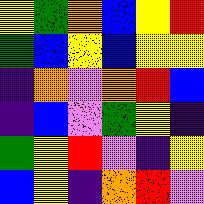[["yellow", "green", "orange", "blue", "yellow", "red"], ["green", "blue", "yellow", "blue", "yellow", "yellow"], ["indigo", "orange", "violet", "orange", "red", "blue"], ["indigo", "blue", "violet", "green", "yellow", "indigo"], ["green", "yellow", "red", "violet", "indigo", "yellow"], ["blue", "yellow", "indigo", "orange", "red", "violet"]]